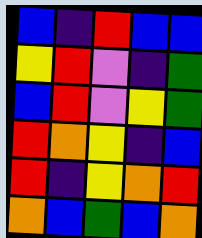[["blue", "indigo", "red", "blue", "blue"], ["yellow", "red", "violet", "indigo", "green"], ["blue", "red", "violet", "yellow", "green"], ["red", "orange", "yellow", "indigo", "blue"], ["red", "indigo", "yellow", "orange", "red"], ["orange", "blue", "green", "blue", "orange"]]